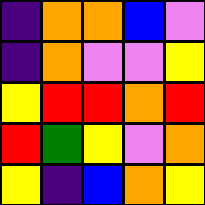[["indigo", "orange", "orange", "blue", "violet"], ["indigo", "orange", "violet", "violet", "yellow"], ["yellow", "red", "red", "orange", "red"], ["red", "green", "yellow", "violet", "orange"], ["yellow", "indigo", "blue", "orange", "yellow"]]